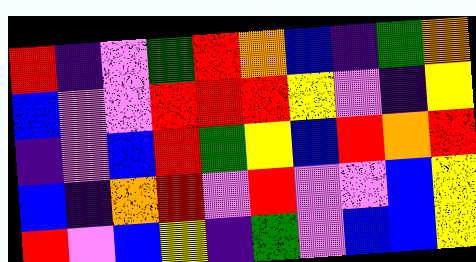[["red", "indigo", "violet", "green", "red", "orange", "blue", "indigo", "green", "orange"], ["blue", "violet", "violet", "red", "red", "red", "yellow", "violet", "indigo", "yellow"], ["indigo", "violet", "blue", "red", "green", "yellow", "blue", "red", "orange", "red"], ["blue", "indigo", "orange", "red", "violet", "red", "violet", "violet", "blue", "yellow"], ["red", "violet", "blue", "yellow", "indigo", "green", "violet", "blue", "blue", "yellow"]]